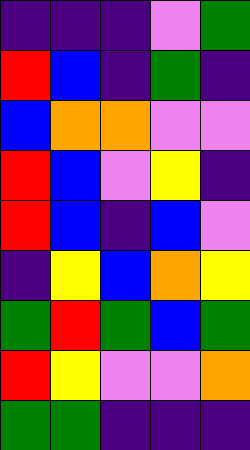[["indigo", "indigo", "indigo", "violet", "green"], ["red", "blue", "indigo", "green", "indigo"], ["blue", "orange", "orange", "violet", "violet"], ["red", "blue", "violet", "yellow", "indigo"], ["red", "blue", "indigo", "blue", "violet"], ["indigo", "yellow", "blue", "orange", "yellow"], ["green", "red", "green", "blue", "green"], ["red", "yellow", "violet", "violet", "orange"], ["green", "green", "indigo", "indigo", "indigo"]]